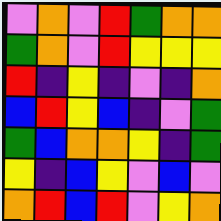[["violet", "orange", "violet", "red", "green", "orange", "orange"], ["green", "orange", "violet", "red", "yellow", "yellow", "yellow"], ["red", "indigo", "yellow", "indigo", "violet", "indigo", "orange"], ["blue", "red", "yellow", "blue", "indigo", "violet", "green"], ["green", "blue", "orange", "orange", "yellow", "indigo", "green"], ["yellow", "indigo", "blue", "yellow", "violet", "blue", "violet"], ["orange", "red", "blue", "red", "violet", "yellow", "orange"]]